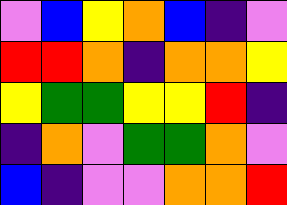[["violet", "blue", "yellow", "orange", "blue", "indigo", "violet"], ["red", "red", "orange", "indigo", "orange", "orange", "yellow"], ["yellow", "green", "green", "yellow", "yellow", "red", "indigo"], ["indigo", "orange", "violet", "green", "green", "orange", "violet"], ["blue", "indigo", "violet", "violet", "orange", "orange", "red"]]